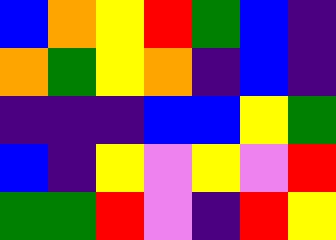[["blue", "orange", "yellow", "red", "green", "blue", "indigo"], ["orange", "green", "yellow", "orange", "indigo", "blue", "indigo"], ["indigo", "indigo", "indigo", "blue", "blue", "yellow", "green"], ["blue", "indigo", "yellow", "violet", "yellow", "violet", "red"], ["green", "green", "red", "violet", "indigo", "red", "yellow"]]